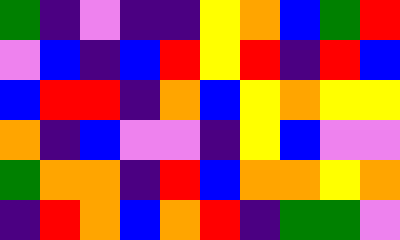[["green", "indigo", "violet", "indigo", "indigo", "yellow", "orange", "blue", "green", "red"], ["violet", "blue", "indigo", "blue", "red", "yellow", "red", "indigo", "red", "blue"], ["blue", "red", "red", "indigo", "orange", "blue", "yellow", "orange", "yellow", "yellow"], ["orange", "indigo", "blue", "violet", "violet", "indigo", "yellow", "blue", "violet", "violet"], ["green", "orange", "orange", "indigo", "red", "blue", "orange", "orange", "yellow", "orange"], ["indigo", "red", "orange", "blue", "orange", "red", "indigo", "green", "green", "violet"]]